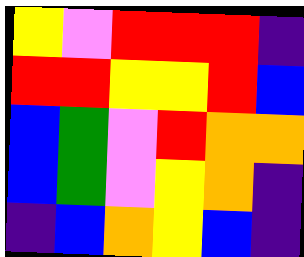[["yellow", "violet", "red", "red", "red", "indigo"], ["red", "red", "yellow", "yellow", "red", "blue"], ["blue", "green", "violet", "red", "orange", "orange"], ["blue", "green", "violet", "yellow", "orange", "indigo"], ["indigo", "blue", "orange", "yellow", "blue", "indigo"]]